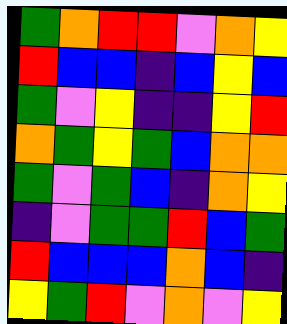[["green", "orange", "red", "red", "violet", "orange", "yellow"], ["red", "blue", "blue", "indigo", "blue", "yellow", "blue"], ["green", "violet", "yellow", "indigo", "indigo", "yellow", "red"], ["orange", "green", "yellow", "green", "blue", "orange", "orange"], ["green", "violet", "green", "blue", "indigo", "orange", "yellow"], ["indigo", "violet", "green", "green", "red", "blue", "green"], ["red", "blue", "blue", "blue", "orange", "blue", "indigo"], ["yellow", "green", "red", "violet", "orange", "violet", "yellow"]]